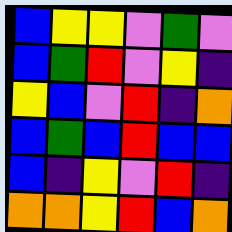[["blue", "yellow", "yellow", "violet", "green", "violet"], ["blue", "green", "red", "violet", "yellow", "indigo"], ["yellow", "blue", "violet", "red", "indigo", "orange"], ["blue", "green", "blue", "red", "blue", "blue"], ["blue", "indigo", "yellow", "violet", "red", "indigo"], ["orange", "orange", "yellow", "red", "blue", "orange"]]